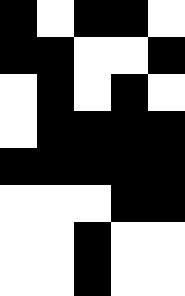[["black", "white", "black", "black", "white"], ["black", "black", "white", "white", "black"], ["white", "black", "white", "black", "white"], ["white", "black", "black", "black", "black"], ["black", "black", "black", "black", "black"], ["white", "white", "white", "black", "black"], ["white", "white", "black", "white", "white"], ["white", "white", "black", "white", "white"]]